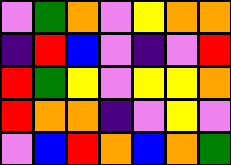[["violet", "green", "orange", "violet", "yellow", "orange", "orange"], ["indigo", "red", "blue", "violet", "indigo", "violet", "red"], ["red", "green", "yellow", "violet", "yellow", "yellow", "orange"], ["red", "orange", "orange", "indigo", "violet", "yellow", "violet"], ["violet", "blue", "red", "orange", "blue", "orange", "green"]]